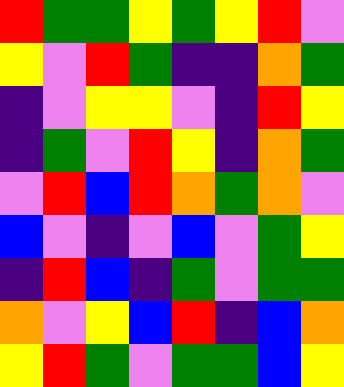[["red", "green", "green", "yellow", "green", "yellow", "red", "violet"], ["yellow", "violet", "red", "green", "indigo", "indigo", "orange", "green"], ["indigo", "violet", "yellow", "yellow", "violet", "indigo", "red", "yellow"], ["indigo", "green", "violet", "red", "yellow", "indigo", "orange", "green"], ["violet", "red", "blue", "red", "orange", "green", "orange", "violet"], ["blue", "violet", "indigo", "violet", "blue", "violet", "green", "yellow"], ["indigo", "red", "blue", "indigo", "green", "violet", "green", "green"], ["orange", "violet", "yellow", "blue", "red", "indigo", "blue", "orange"], ["yellow", "red", "green", "violet", "green", "green", "blue", "yellow"]]